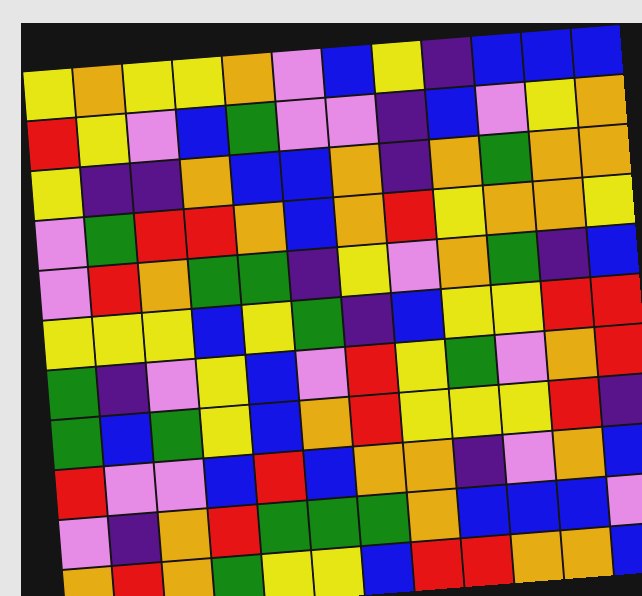[["yellow", "orange", "yellow", "yellow", "orange", "violet", "blue", "yellow", "indigo", "blue", "blue", "blue"], ["red", "yellow", "violet", "blue", "green", "violet", "violet", "indigo", "blue", "violet", "yellow", "orange"], ["yellow", "indigo", "indigo", "orange", "blue", "blue", "orange", "indigo", "orange", "green", "orange", "orange"], ["violet", "green", "red", "red", "orange", "blue", "orange", "red", "yellow", "orange", "orange", "yellow"], ["violet", "red", "orange", "green", "green", "indigo", "yellow", "violet", "orange", "green", "indigo", "blue"], ["yellow", "yellow", "yellow", "blue", "yellow", "green", "indigo", "blue", "yellow", "yellow", "red", "red"], ["green", "indigo", "violet", "yellow", "blue", "violet", "red", "yellow", "green", "violet", "orange", "red"], ["green", "blue", "green", "yellow", "blue", "orange", "red", "yellow", "yellow", "yellow", "red", "indigo"], ["red", "violet", "violet", "blue", "red", "blue", "orange", "orange", "indigo", "violet", "orange", "blue"], ["violet", "indigo", "orange", "red", "green", "green", "green", "orange", "blue", "blue", "blue", "violet"], ["orange", "red", "orange", "green", "yellow", "yellow", "blue", "red", "red", "orange", "orange", "blue"]]